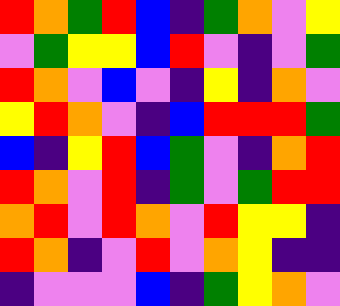[["red", "orange", "green", "red", "blue", "indigo", "green", "orange", "violet", "yellow"], ["violet", "green", "yellow", "yellow", "blue", "red", "violet", "indigo", "violet", "green"], ["red", "orange", "violet", "blue", "violet", "indigo", "yellow", "indigo", "orange", "violet"], ["yellow", "red", "orange", "violet", "indigo", "blue", "red", "red", "red", "green"], ["blue", "indigo", "yellow", "red", "blue", "green", "violet", "indigo", "orange", "red"], ["red", "orange", "violet", "red", "indigo", "green", "violet", "green", "red", "red"], ["orange", "red", "violet", "red", "orange", "violet", "red", "yellow", "yellow", "indigo"], ["red", "orange", "indigo", "violet", "red", "violet", "orange", "yellow", "indigo", "indigo"], ["indigo", "violet", "violet", "violet", "blue", "indigo", "green", "yellow", "orange", "violet"]]